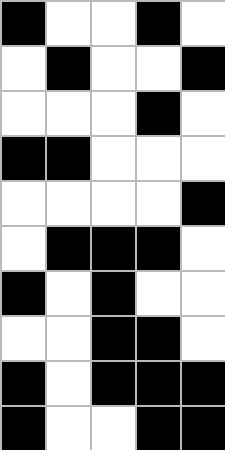[["black", "white", "white", "black", "white"], ["white", "black", "white", "white", "black"], ["white", "white", "white", "black", "white"], ["black", "black", "white", "white", "white"], ["white", "white", "white", "white", "black"], ["white", "black", "black", "black", "white"], ["black", "white", "black", "white", "white"], ["white", "white", "black", "black", "white"], ["black", "white", "black", "black", "black"], ["black", "white", "white", "black", "black"]]